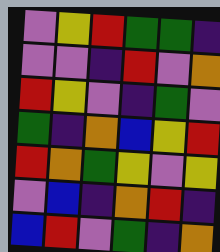[["violet", "yellow", "red", "green", "green", "indigo"], ["violet", "violet", "indigo", "red", "violet", "orange"], ["red", "yellow", "violet", "indigo", "green", "violet"], ["green", "indigo", "orange", "blue", "yellow", "red"], ["red", "orange", "green", "yellow", "violet", "yellow"], ["violet", "blue", "indigo", "orange", "red", "indigo"], ["blue", "red", "violet", "green", "indigo", "orange"]]